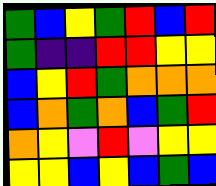[["green", "blue", "yellow", "green", "red", "blue", "red"], ["green", "indigo", "indigo", "red", "red", "yellow", "yellow"], ["blue", "yellow", "red", "green", "orange", "orange", "orange"], ["blue", "orange", "green", "orange", "blue", "green", "red"], ["orange", "yellow", "violet", "red", "violet", "yellow", "yellow"], ["yellow", "yellow", "blue", "yellow", "blue", "green", "blue"]]